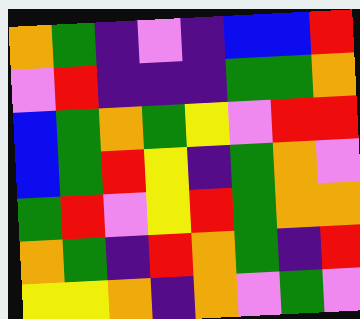[["orange", "green", "indigo", "violet", "indigo", "blue", "blue", "red"], ["violet", "red", "indigo", "indigo", "indigo", "green", "green", "orange"], ["blue", "green", "orange", "green", "yellow", "violet", "red", "red"], ["blue", "green", "red", "yellow", "indigo", "green", "orange", "violet"], ["green", "red", "violet", "yellow", "red", "green", "orange", "orange"], ["orange", "green", "indigo", "red", "orange", "green", "indigo", "red"], ["yellow", "yellow", "orange", "indigo", "orange", "violet", "green", "violet"]]